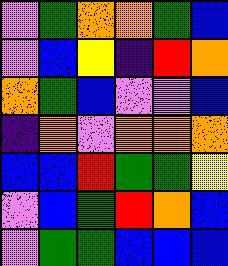[["violet", "green", "orange", "orange", "green", "blue"], ["violet", "blue", "yellow", "indigo", "red", "orange"], ["orange", "green", "blue", "violet", "violet", "blue"], ["indigo", "orange", "violet", "orange", "orange", "orange"], ["blue", "blue", "red", "green", "green", "yellow"], ["violet", "blue", "green", "red", "orange", "blue"], ["violet", "green", "green", "blue", "blue", "blue"]]